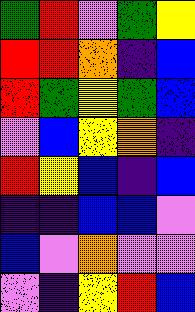[["green", "red", "violet", "green", "yellow"], ["red", "red", "orange", "indigo", "blue"], ["red", "green", "yellow", "green", "blue"], ["violet", "blue", "yellow", "orange", "indigo"], ["red", "yellow", "blue", "indigo", "blue"], ["indigo", "indigo", "blue", "blue", "violet"], ["blue", "violet", "orange", "violet", "violet"], ["violet", "indigo", "yellow", "red", "blue"]]